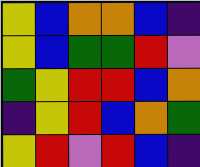[["yellow", "blue", "orange", "orange", "blue", "indigo"], ["yellow", "blue", "green", "green", "red", "violet"], ["green", "yellow", "red", "red", "blue", "orange"], ["indigo", "yellow", "red", "blue", "orange", "green"], ["yellow", "red", "violet", "red", "blue", "indigo"]]